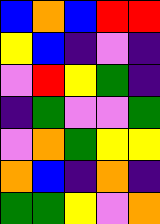[["blue", "orange", "blue", "red", "red"], ["yellow", "blue", "indigo", "violet", "indigo"], ["violet", "red", "yellow", "green", "indigo"], ["indigo", "green", "violet", "violet", "green"], ["violet", "orange", "green", "yellow", "yellow"], ["orange", "blue", "indigo", "orange", "indigo"], ["green", "green", "yellow", "violet", "orange"]]